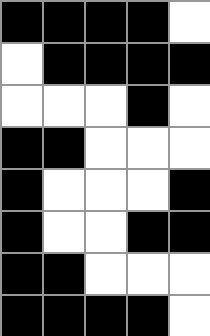[["black", "black", "black", "black", "white"], ["white", "black", "black", "black", "black"], ["white", "white", "white", "black", "white"], ["black", "black", "white", "white", "white"], ["black", "white", "white", "white", "black"], ["black", "white", "white", "black", "black"], ["black", "black", "white", "white", "white"], ["black", "black", "black", "black", "white"]]